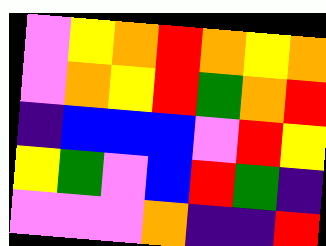[["violet", "yellow", "orange", "red", "orange", "yellow", "orange"], ["violet", "orange", "yellow", "red", "green", "orange", "red"], ["indigo", "blue", "blue", "blue", "violet", "red", "yellow"], ["yellow", "green", "violet", "blue", "red", "green", "indigo"], ["violet", "violet", "violet", "orange", "indigo", "indigo", "red"]]